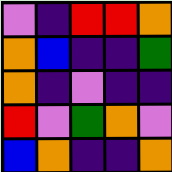[["violet", "indigo", "red", "red", "orange"], ["orange", "blue", "indigo", "indigo", "green"], ["orange", "indigo", "violet", "indigo", "indigo"], ["red", "violet", "green", "orange", "violet"], ["blue", "orange", "indigo", "indigo", "orange"]]